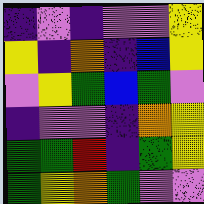[["indigo", "violet", "indigo", "violet", "violet", "yellow"], ["yellow", "indigo", "orange", "indigo", "blue", "yellow"], ["violet", "yellow", "green", "blue", "green", "violet"], ["indigo", "violet", "violet", "indigo", "orange", "yellow"], ["green", "green", "red", "indigo", "green", "yellow"], ["green", "yellow", "orange", "green", "violet", "violet"]]